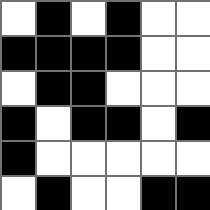[["white", "black", "white", "black", "white", "white"], ["black", "black", "black", "black", "white", "white"], ["white", "black", "black", "white", "white", "white"], ["black", "white", "black", "black", "white", "black"], ["black", "white", "white", "white", "white", "white"], ["white", "black", "white", "white", "black", "black"]]